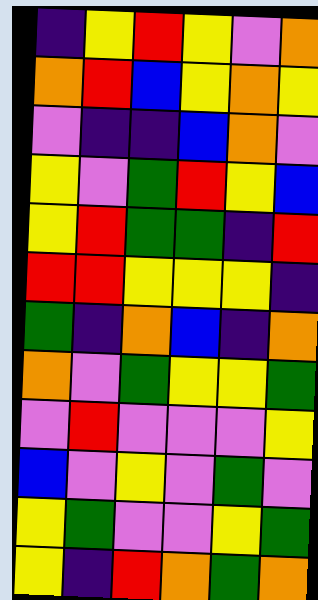[["indigo", "yellow", "red", "yellow", "violet", "orange"], ["orange", "red", "blue", "yellow", "orange", "yellow"], ["violet", "indigo", "indigo", "blue", "orange", "violet"], ["yellow", "violet", "green", "red", "yellow", "blue"], ["yellow", "red", "green", "green", "indigo", "red"], ["red", "red", "yellow", "yellow", "yellow", "indigo"], ["green", "indigo", "orange", "blue", "indigo", "orange"], ["orange", "violet", "green", "yellow", "yellow", "green"], ["violet", "red", "violet", "violet", "violet", "yellow"], ["blue", "violet", "yellow", "violet", "green", "violet"], ["yellow", "green", "violet", "violet", "yellow", "green"], ["yellow", "indigo", "red", "orange", "green", "orange"]]